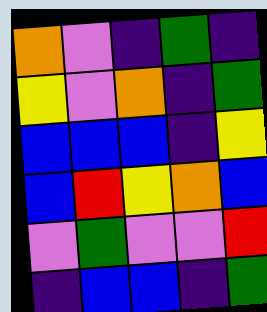[["orange", "violet", "indigo", "green", "indigo"], ["yellow", "violet", "orange", "indigo", "green"], ["blue", "blue", "blue", "indigo", "yellow"], ["blue", "red", "yellow", "orange", "blue"], ["violet", "green", "violet", "violet", "red"], ["indigo", "blue", "blue", "indigo", "green"]]